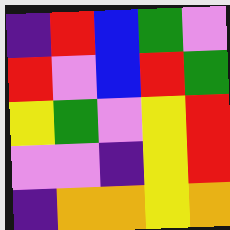[["indigo", "red", "blue", "green", "violet"], ["red", "violet", "blue", "red", "green"], ["yellow", "green", "violet", "yellow", "red"], ["violet", "violet", "indigo", "yellow", "red"], ["indigo", "orange", "orange", "yellow", "orange"]]